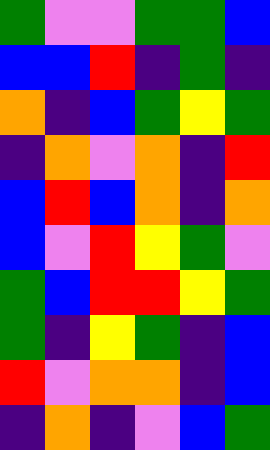[["green", "violet", "violet", "green", "green", "blue"], ["blue", "blue", "red", "indigo", "green", "indigo"], ["orange", "indigo", "blue", "green", "yellow", "green"], ["indigo", "orange", "violet", "orange", "indigo", "red"], ["blue", "red", "blue", "orange", "indigo", "orange"], ["blue", "violet", "red", "yellow", "green", "violet"], ["green", "blue", "red", "red", "yellow", "green"], ["green", "indigo", "yellow", "green", "indigo", "blue"], ["red", "violet", "orange", "orange", "indigo", "blue"], ["indigo", "orange", "indigo", "violet", "blue", "green"]]